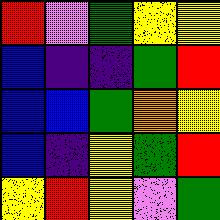[["red", "violet", "green", "yellow", "yellow"], ["blue", "indigo", "indigo", "green", "red"], ["blue", "blue", "green", "orange", "yellow"], ["blue", "indigo", "yellow", "green", "red"], ["yellow", "red", "yellow", "violet", "green"]]